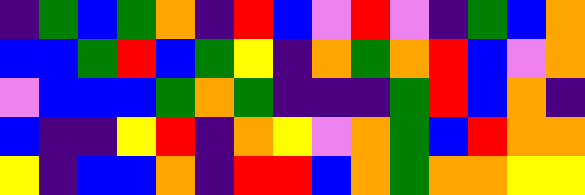[["indigo", "green", "blue", "green", "orange", "indigo", "red", "blue", "violet", "red", "violet", "indigo", "green", "blue", "orange"], ["blue", "blue", "green", "red", "blue", "green", "yellow", "indigo", "orange", "green", "orange", "red", "blue", "violet", "orange"], ["violet", "blue", "blue", "blue", "green", "orange", "green", "indigo", "indigo", "indigo", "green", "red", "blue", "orange", "indigo"], ["blue", "indigo", "indigo", "yellow", "red", "indigo", "orange", "yellow", "violet", "orange", "green", "blue", "red", "orange", "orange"], ["yellow", "indigo", "blue", "blue", "orange", "indigo", "red", "red", "blue", "orange", "green", "orange", "orange", "yellow", "yellow"]]